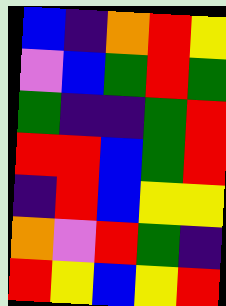[["blue", "indigo", "orange", "red", "yellow"], ["violet", "blue", "green", "red", "green"], ["green", "indigo", "indigo", "green", "red"], ["red", "red", "blue", "green", "red"], ["indigo", "red", "blue", "yellow", "yellow"], ["orange", "violet", "red", "green", "indigo"], ["red", "yellow", "blue", "yellow", "red"]]